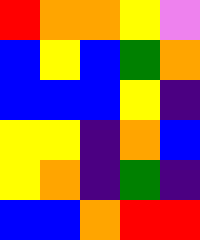[["red", "orange", "orange", "yellow", "violet"], ["blue", "yellow", "blue", "green", "orange"], ["blue", "blue", "blue", "yellow", "indigo"], ["yellow", "yellow", "indigo", "orange", "blue"], ["yellow", "orange", "indigo", "green", "indigo"], ["blue", "blue", "orange", "red", "red"]]